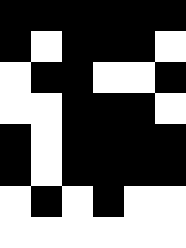[["black", "black", "black", "black", "black", "black"], ["black", "white", "black", "black", "black", "white"], ["white", "black", "black", "white", "white", "black"], ["white", "white", "black", "black", "black", "white"], ["black", "white", "black", "black", "black", "black"], ["black", "white", "black", "black", "black", "black"], ["white", "black", "white", "black", "white", "white"], ["white", "white", "white", "white", "white", "white"]]